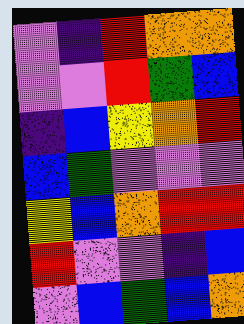[["violet", "indigo", "red", "orange", "orange"], ["violet", "violet", "red", "green", "blue"], ["indigo", "blue", "yellow", "orange", "red"], ["blue", "green", "violet", "violet", "violet"], ["yellow", "blue", "orange", "red", "red"], ["red", "violet", "violet", "indigo", "blue"], ["violet", "blue", "green", "blue", "orange"]]